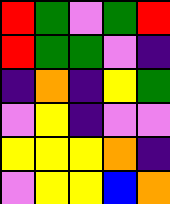[["red", "green", "violet", "green", "red"], ["red", "green", "green", "violet", "indigo"], ["indigo", "orange", "indigo", "yellow", "green"], ["violet", "yellow", "indigo", "violet", "violet"], ["yellow", "yellow", "yellow", "orange", "indigo"], ["violet", "yellow", "yellow", "blue", "orange"]]